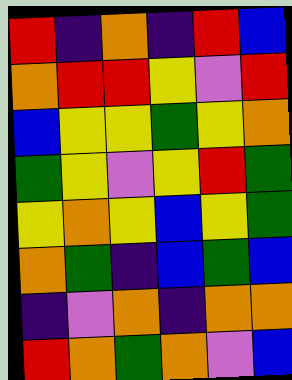[["red", "indigo", "orange", "indigo", "red", "blue"], ["orange", "red", "red", "yellow", "violet", "red"], ["blue", "yellow", "yellow", "green", "yellow", "orange"], ["green", "yellow", "violet", "yellow", "red", "green"], ["yellow", "orange", "yellow", "blue", "yellow", "green"], ["orange", "green", "indigo", "blue", "green", "blue"], ["indigo", "violet", "orange", "indigo", "orange", "orange"], ["red", "orange", "green", "orange", "violet", "blue"]]